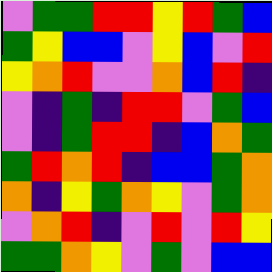[["violet", "green", "green", "red", "red", "yellow", "red", "green", "blue"], ["green", "yellow", "blue", "blue", "violet", "yellow", "blue", "violet", "red"], ["yellow", "orange", "red", "violet", "violet", "orange", "blue", "red", "indigo"], ["violet", "indigo", "green", "indigo", "red", "red", "violet", "green", "blue"], ["violet", "indigo", "green", "red", "red", "indigo", "blue", "orange", "green"], ["green", "red", "orange", "red", "indigo", "blue", "blue", "green", "orange"], ["orange", "indigo", "yellow", "green", "orange", "yellow", "violet", "green", "orange"], ["violet", "orange", "red", "indigo", "violet", "red", "violet", "red", "yellow"], ["green", "green", "orange", "yellow", "violet", "green", "violet", "blue", "blue"]]